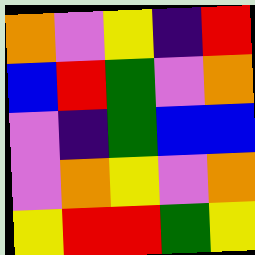[["orange", "violet", "yellow", "indigo", "red"], ["blue", "red", "green", "violet", "orange"], ["violet", "indigo", "green", "blue", "blue"], ["violet", "orange", "yellow", "violet", "orange"], ["yellow", "red", "red", "green", "yellow"]]